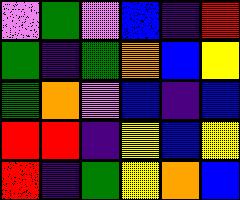[["violet", "green", "violet", "blue", "indigo", "red"], ["green", "indigo", "green", "orange", "blue", "yellow"], ["green", "orange", "violet", "blue", "indigo", "blue"], ["red", "red", "indigo", "yellow", "blue", "yellow"], ["red", "indigo", "green", "yellow", "orange", "blue"]]